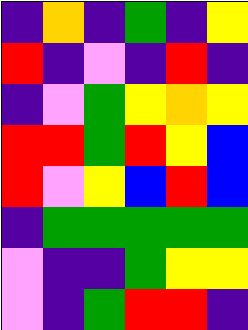[["indigo", "orange", "indigo", "green", "indigo", "yellow"], ["red", "indigo", "violet", "indigo", "red", "indigo"], ["indigo", "violet", "green", "yellow", "orange", "yellow"], ["red", "red", "green", "red", "yellow", "blue"], ["red", "violet", "yellow", "blue", "red", "blue"], ["indigo", "green", "green", "green", "green", "green"], ["violet", "indigo", "indigo", "green", "yellow", "yellow"], ["violet", "indigo", "green", "red", "red", "indigo"]]